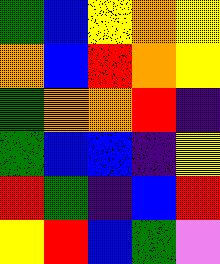[["green", "blue", "yellow", "orange", "yellow"], ["orange", "blue", "red", "orange", "yellow"], ["green", "orange", "orange", "red", "indigo"], ["green", "blue", "blue", "indigo", "yellow"], ["red", "green", "indigo", "blue", "red"], ["yellow", "red", "blue", "green", "violet"]]